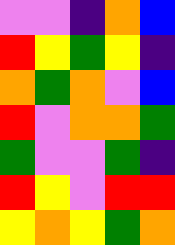[["violet", "violet", "indigo", "orange", "blue"], ["red", "yellow", "green", "yellow", "indigo"], ["orange", "green", "orange", "violet", "blue"], ["red", "violet", "orange", "orange", "green"], ["green", "violet", "violet", "green", "indigo"], ["red", "yellow", "violet", "red", "red"], ["yellow", "orange", "yellow", "green", "orange"]]